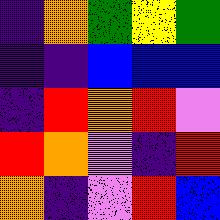[["indigo", "orange", "green", "yellow", "green"], ["indigo", "indigo", "blue", "blue", "blue"], ["indigo", "red", "orange", "red", "violet"], ["red", "orange", "violet", "indigo", "red"], ["orange", "indigo", "violet", "red", "blue"]]